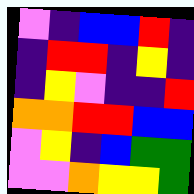[["violet", "indigo", "blue", "blue", "red", "indigo"], ["indigo", "red", "red", "indigo", "yellow", "indigo"], ["indigo", "yellow", "violet", "indigo", "indigo", "red"], ["orange", "orange", "red", "red", "blue", "blue"], ["violet", "yellow", "indigo", "blue", "green", "green"], ["violet", "violet", "orange", "yellow", "yellow", "green"]]